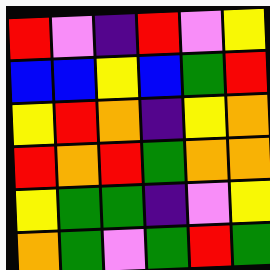[["red", "violet", "indigo", "red", "violet", "yellow"], ["blue", "blue", "yellow", "blue", "green", "red"], ["yellow", "red", "orange", "indigo", "yellow", "orange"], ["red", "orange", "red", "green", "orange", "orange"], ["yellow", "green", "green", "indigo", "violet", "yellow"], ["orange", "green", "violet", "green", "red", "green"]]